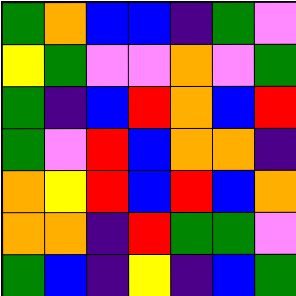[["green", "orange", "blue", "blue", "indigo", "green", "violet"], ["yellow", "green", "violet", "violet", "orange", "violet", "green"], ["green", "indigo", "blue", "red", "orange", "blue", "red"], ["green", "violet", "red", "blue", "orange", "orange", "indigo"], ["orange", "yellow", "red", "blue", "red", "blue", "orange"], ["orange", "orange", "indigo", "red", "green", "green", "violet"], ["green", "blue", "indigo", "yellow", "indigo", "blue", "green"]]